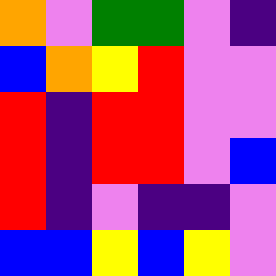[["orange", "violet", "green", "green", "violet", "indigo"], ["blue", "orange", "yellow", "red", "violet", "violet"], ["red", "indigo", "red", "red", "violet", "violet"], ["red", "indigo", "red", "red", "violet", "blue"], ["red", "indigo", "violet", "indigo", "indigo", "violet"], ["blue", "blue", "yellow", "blue", "yellow", "violet"]]